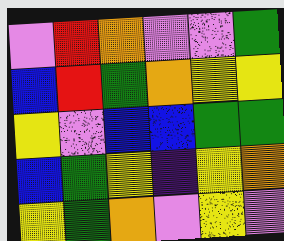[["violet", "red", "orange", "violet", "violet", "green"], ["blue", "red", "green", "orange", "yellow", "yellow"], ["yellow", "violet", "blue", "blue", "green", "green"], ["blue", "green", "yellow", "indigo", "yellow", "orange"], ["yellow", "green", "orange", "violet", "yellow", "violet"]]